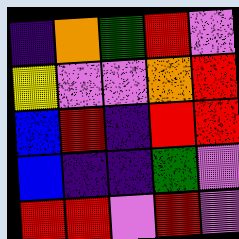[["indigo", "orange", "green", "red", "violet"], ["yellow", "violet", "violet", "orange", "red"], ["blue", "red", "indigo", "red", "red"], ["blue", "indigo", "indigo", "green", "violet"], ["red", "red", "violet", "red", "violet"]]